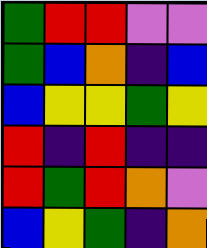[["green", "red", "red", "violet", "violet"], ["green", "blue", "orange", "indigo", "blue"], ["blue", "yellow", "yellow", "green", "yellow"], ["red", "indigo", "red", "indigo", "indigo"], ["red", "green", "red", "orange", "violet"], ["blue", "yellow", "green", "indigo", "orange"]]